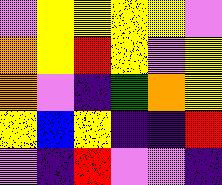[["violet", "yellow", "yellow", "yellow", "yellow", "violet"], ["orange", "yellow", "red", "yellow", "violet", "yellow"], ["orange", "violet", "indigo", "green", "orange", "yellow"], ["yellow", "blue", "yellow", "indigo", "indigo", "red"], ["violet", "indigo", "red", "violet", "violet", "indigo"]]